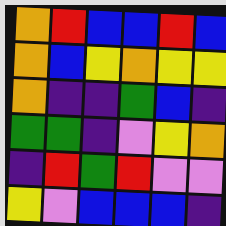[["orange", "red", "blue", "blue", "red", "blue"], ["orange", "blue", "yellow", "orange", "yellow", "yellow"], ["orange", "indigo", "indigo", "green", "blue", "indigo"], ["green", "green", "indigo", "violet", "yellow", "orange"], ["indigo", "red", "green", "red", "violet", "violet"], ["yellow", "violet", "blue", "blue", "blue", "indigo"]]